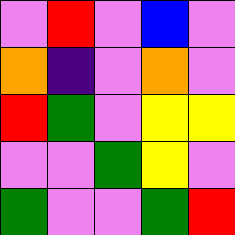[["violet", "red", "violet", "blue", "violet"], ["orange", "indigo", "violet", "orange", "violet"], ["red", "green", "violet", "yellow", "yellow"], ["violet", "violet", "green", "yellow", "violet"], ["green", "violet", "violet", "green", "red"]]